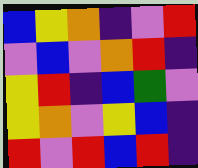[["blue", "yellow", "orange", "indigo", "violet", "red"], ["violet", "blue", "violet", "orange", "red", "indigo"], ["yellow", "red", "indigo", "blue", "green", "violet"], ["yellow", "orange", "violet", "yellow", "blue", "indigo"], ["red", "violet", "red", "blue", "red", "indigo"]]